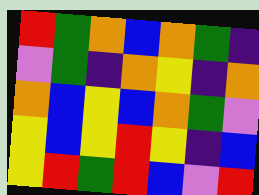[["red", "green", "orange", "blue", "orange", "green", "indigo"], ["violet", "green", "indigo", "orange", "yellow", "indigo", "orange"], ["orange", "blue", "yellow", "blue", "orange", "green", "violet"], ["yellow", "blue", "yellow", "red", "yellow", "indigo", "blue"], ["yellow", "red", "green", "red", "blue", "violet", "red"]]